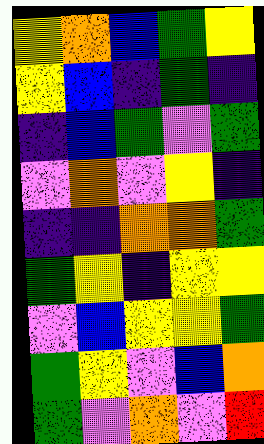[["yellow", "orange", "blue", "green", "yellow"], ["yellow", "blue", "indigo", "green", "indigo"], ["indigo", "blue", "green", "violet", "green"], ["violet", "orange", "violet", "yellow", "indigo"], ["indigo", "indigo", "orange", "orange", "green"], ["green", "yellow", "indigo", "yellow", "yellow"], ["violet", "blue", "yellow", "yellow", "green"], ["green", "yellow", "violet", "blue", "orange"], ["green", "violet", "orange", "violet", "red"]]